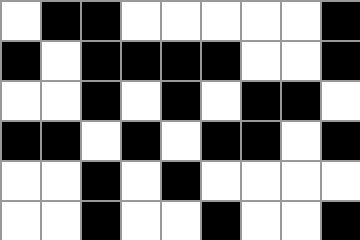[["white", "black", "black", "white", "white", "white", "white", "white", "black"], ["black", "white", "black", "black", "black", "black", "white", "white", "black"], ["white", "white", "black", "white", "black", "white", "black", "black", "white"], ["black", "black", "white", "black", "white", "black", "black", "white", "black"], ["white", "white", "black", "white", "black", "white", "white", "white", "white"], ["white", "white", "black", "white", "white", "black", "white", "white", "black"]]